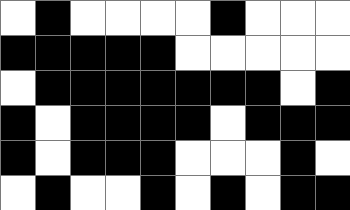[["white", "black", "white", "white", "white", "white", "black", "white", "white", "white"], ["black", "black", "black", "black", "black", "white", "white", "white", "white", "white"], ["white", "black", "black", "black", "black", "black", "black", "black", "white", "black"], ["black", "white", "black", "black", "black", "black", "white", "black", "black", "black"], ["black", "white", "black", "black", "black", "white", "white", "white", "black", "white"], ["white", "black", "white", "white", "black", "white", "black", "white", "black", "black"]]